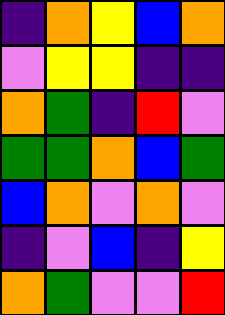[["indigo", "orange", "yellow", "blue", "orange"], ["violet", "yellow", "yellow", "indigo", "indigo"], ["orange", "green", "indigo", "red", "violet"], ["green", "green", "orange", "blue", "green"], ["blue", "orange", "violet", "orange", "violet"], ["indigo", "violet", "blue", "indigo", "yellow"], ["orange", "green", "violet", "violet", "red"]]